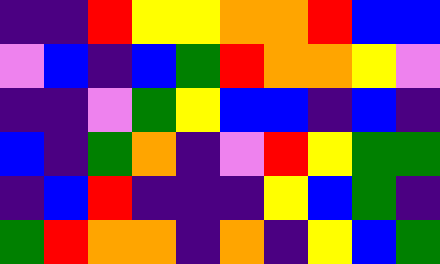[["indigo", "indigo", "red", "yellow", "yellow", "orange", "orange", "red", "blue", "blue"], ["violet", "blue", "indigo", "blue", "green", "red", "orange", "orange", "yellow", "violet"], ["indigo", "indigo", "violet", "green", "yellow", "blue", "blue", "indigo", "blue", "indigo"], ["blue", "indigo", "green", "orange", "indigo", "violet", "red", "yellow", "green", "green"], ["indigo", "blue", "red", "indigo", "indigo", "indigo", "yellow", "blue", "green", "indigo"], ["green", "red", "orange", "orange", "indigo", "orange", "indigo", "yellow", "blue", "green"]]